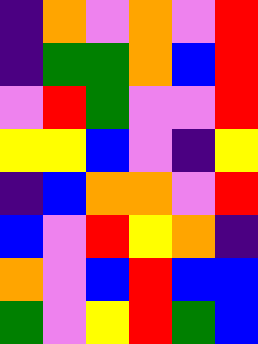[["indigo", "orange", "violet", "orange", "violet", "red"], ["indigo", "green", "green", "orange", "blue", "red"], ["violet", "red", "green", "violet", "violet", "red"], ["yellow", "yellow", "blue", "violet", "indigo", "yellow"], ["indigo", "blue", "orange", "orange", "violet", "red"], ["blue", "violet", "red", "yellow", "orange", "indigo"], ["orange", "violet", "blue", "red", "blue", "blue"], ["green", "violet", "yellow", "red", "green", "blue"]]